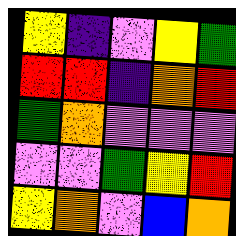[["yellow", "indigo", "violet", "yellow", "green"], ["red", "red", "indigo", "orange", "red"], ["green", "orange", "violet", "violet", "violet"], ["violet", "violet", "green", "yellow", "red"], ["yellow", "orange", "violet", "blue", "orange"]]